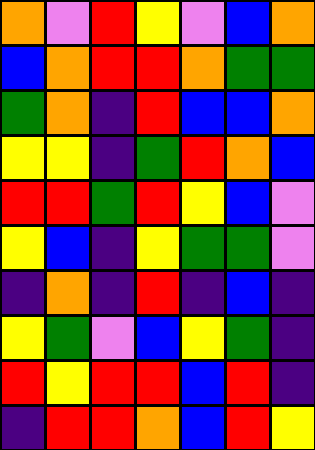[["orange", "violet", "red", "yellow", "violet", "blue", "orange"], ["blue", "orange", "red", "red", "orange", "green", "green"], ["green", "orange", "indigo", "red", "blue", "blue", "orange"], ["yellow", "yellow", "indigo", "green", "red", "orange", "blue"], ["red", "red", "green", "red", "yellow", "blue", "violet"], ["yellow", "blue", "indigo", "yellow", "green", "green", "violet"], ["indigo", "orange", "indigo", "red", "indigo", "blue", "indigo"], ["yellow", "green", "violet", "blue", "yellow", "green", "indigo"], ["red", "yellow", "red", "red", "blue", "red", "indigo"], ["indigo", "red", "red", "orange", "blue", "red", "yellow"]]